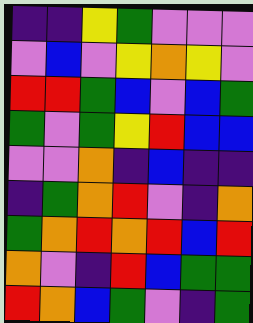[["indigo", "indigo", "yellow", "green", "violet", "violet", "violet"], ["violet", "blue", "violet", "yellow", "orange", "yellow", "violet"], ["red", "red", "green", "blue", "violet", "blue", "green"], ["green", "violet", "green", "yellow", "red", "blue", "blue"], ["violet", "violet", "orange", "indigo", "blue", "indigo", "indigo"], ["indigo", "green", "orange", "red", "violet", "indigo", "orange"], ["green", "orange", "red", "orange", "red", "blue", "red"], ["orange", "violet", "indigo", "red", "blue", "green", "green"], ["red", "orange", "blue", "green", "violet", "indigo", "green"]]